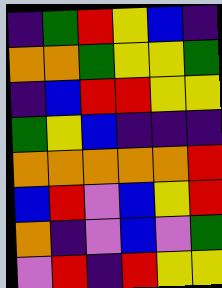[["indigo", "green", "red", "yellow", "blue", "indigo"], ["orange", "orange", "green", "yellow", "yellow", "green"], ["indigo", "blue", "red", "red", "yellow", "yellow"], ["green", "yellow", "blue", "indigo", "indigo", "indigo"], ["orange", "orange", "orange", "orange", "orange", "red"], ["blue", "red", "violet", "blue", "yellow", "red"], ["orange", "indigo", "violet", "blue", "violet", "green"], ["violet", "red", "indigo", "red", "yellow", "yellow"]]